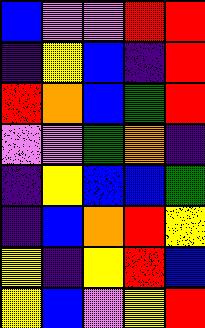[["blue", "violet", "violet", "red", "red"], ["indigo", "yellow", "blue", "indigo", "red"], ["red", "orange", "blue", "green", "red"], ["violet", "violet", "green", "orange", "indigo"], ["indigo", "yellow", "blue", "blue", "green"], ["indigo", "blue", "orange", "red", "yellow"], ["yellow", "indigo", "yellow", "red", "blue"], ["yellow", "blue", "violet", "yellow", "red"]]